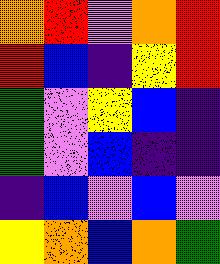[["orange", "red", "violet", "orange", "red"], ["red", "blue", "indigo", "yellow", "red"], ["green", "violet", "yellow", "blue", "indigo"], ["green", "violet", "blue", "indigo", "indigo"], ["indigo", "blue", "violet", "blue", "violet"], ["yellow", "orange", "blue", "orange", "green"]]